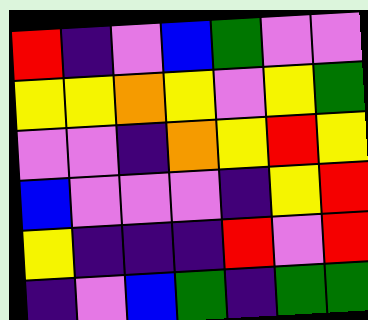[["red", "indigo", "violet", "blue", "green", "violet", "violet"], ["yellow", "yellow", "orange", "yellow", "violet", "yellow", "green"], ["violet", "violet", "indigo", "orange", "yellow", "red", "yellow"], ["blue", "violet", "violet", "violet", "indigo", "yellow", "red"], ["yellow", "indigo", "indigo", "indigo", "red", "violet", "red"], ["indigo", "violet", "blue", "green", "indigo", "green", "green"]]